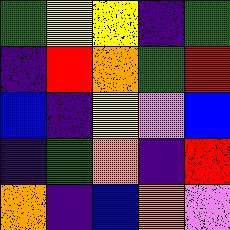[["green", "yellow", "yellow", "indigo", "green"], ["indigo", "red", "orange", "green", "red"], ["blue", "indigo", "yellow", "violet", "blue"], ["indigo", "green", "orange", "indigo", "red"], ["orange", "indigo", "blue", "orange", "violet"]]